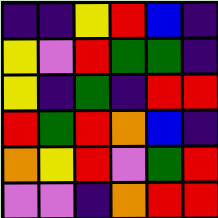[["indigo", "indigo", "yellow", "red", "blue", "indigo"], ["yellow", "violet", "red", "green", "green", "indigo"], ["yellow", "indigo", "green", "indigo", "red", "red"], ["red", "green", "red", "orange", "blue", "indigo"], ["orange", "yellow", "red", "violet", "green", "red"], ["violet", "violet", "indigo", "orange", "red", "red"]]